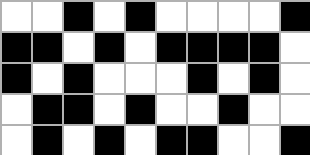[["white", "white", "black", "white", "black", "white", "white", "white", "white", "black"], ["black", "black", "white", "black", "white", "black", "black", "black", "black", "white"], ["black", "white", "black", "white", "white", "white", "black", "white", "black", "white"], ["white", "black", "black", "white", "black", "white", "white", "black", "white", "white"], ["white", "black", "white", "black", "white", "black", "black", "white", "white", "black"]]